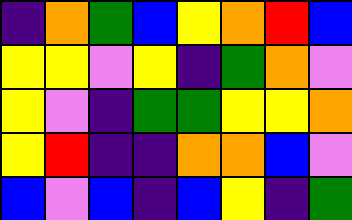[["indigo", "orange", "green", "blue", "yellow", "orange", "red", "blue"], ["yellow", "yellow", "violet", "yellow", "indigo", "green", "orange", "violet"], ["yellow", "violet", "indigo", "green", "green", "yellow", "yellow", "orange"], ["yellow", "red", "indigo", "indigo", "orange", "orange", "blue", "violet"], ["blue", "violet", "blue", "indigo", "blue", "yellow", "indigo", "green"]]